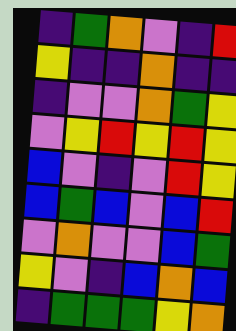[["indigo", "green", "orange", "violet", "indigo", "red"], ["yellow", "indigo", "indigo", "orange", "indigo", "indigo"], ["indigo", "violet", "violet", "orange", "green", "yellow"], ["violet", "yellow", "red", "yellow", "red", "yellow"], ["blue", "violet", "indigo", "violet", "red", "yellow"], ["blue", "green", "blue", "violet", "blue", "red"], ["violet", "orange", "violet", "violet", "blue", "green"], ["yellow", "violet", "indigo", "blue", "orange", "blue"], ["indigo", "green", "green", "green", "yellow", "orange"]]